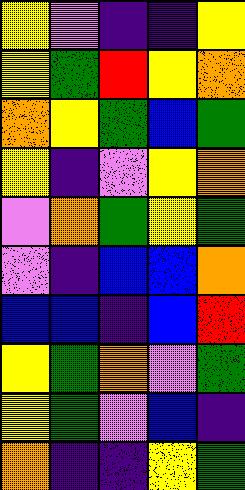[["yellow", "violet", "indigo", "indigo", "yellow"], ["yellow", "green", "red", "yellow", "orange"], ["orange", "yellow", "green", "blue", "green"], ["yellow", "indigo", "violet", "yellow", "orange"], ["violet", "orange", "green", "yellow", "green"], ["violet", "indigo", "blue", "blue", "orange"], ["blue", "blue", "indigo", "blue", "red"], ["yellow", "green", "orange", "violet", "green"], ["yellow", "green", "violet", "blue", "indigo"], ["orange", "indigo", "indigo", "yellow", "green"]]